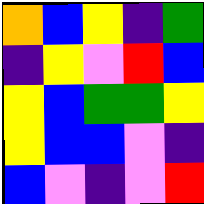[["orange", "blue", "yellow", "indigo", "green"], ["indigo", "yellow", "violet", "red", "blue"], ["yellow", "blue", "green", "green", "yellow"], ["yellow", "blue", "blue", "violet", "indigo"], ["blue", "violet", "indigo", "violet", "red"]]